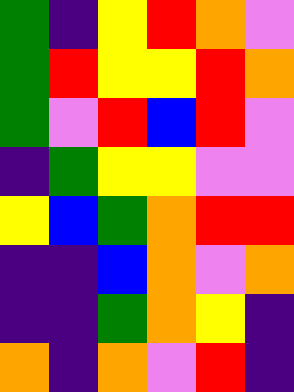[["green", "indigo", "yellow", "red", "orange", "violet"], ["green", "red", "yellow", "yellow", "red", "orange"], ["green", "violet", "red", "blue", "red", "violet"], ["indigo", "green", "yellow", "yellow", "violet", "violet"], ["yellow", "blue", "green", "orange", "red", "red"], ["indigo", "indigo", "blue", "orange", "violet", "orange"], ["indigo", "indigo", "green", "orange", "yellow", "indigo"], ["orange", "indigo", "orange", "violet", "red", "indigo"]]